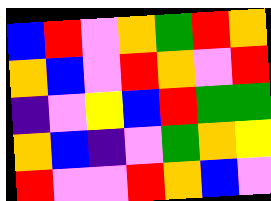[["blue", "red", "violet", "orange", "green", "red", "orange"], ["orange", "blue", "violet", "red", "orange", "violet", "red"], ["indigo", "violet", "yellow", "blue", "red", "green", "green"], ["orange", "blue", "indigo", "violet", "green", "orange", "yellow"], ["red", "violet", "violet", "red", "orange", "blue", "violet"]]